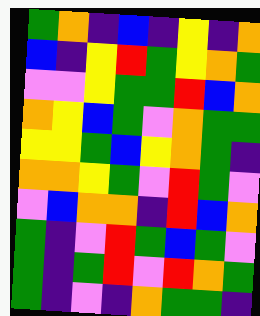[["green", "orange", "indigo", "blue", "indigo", "yellow", "indigo", "orange"], ["blue", "indigo", "yellow", "red", "green", "yellow", "orange", "green"], ["violet", "violet", "yellow", "green", "green", "red", "blue", "orange"], ["orange", "yellow", "blue", "green", "violet", "orange", "green", "green"], ["yellow", "yellow", "green", "blue", "yellow", "orange", "green", "indigo"], ["orange", "orange", "yellow", "green", "violet", "red", "green", "violet"], ["violet", "blue", "orange", "orange", "indigo", "red", "blue", "orange"], ["green", "indigo", "violet", "red", "green", "blue", "green", "violet"], ["green", "indigo", "green", "red", "violet", "red", "orange", "green"], ["green", "indigo", "violet", "indigo", "orange", "green", "green", "indigo"]]